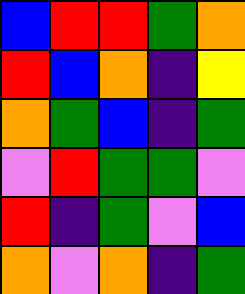[["blue", "red", "red", "green", "orange"], ["red", "blue", "orange", "indigo", "yellow"], ["orange", "green", "blue", "indigo", "green"], ["violet", "red", "green", "green", "violet"], ["red", "indigo", "green", "violet", "blue"], ["orange", "violet", "orange", "indigo", "green"]]